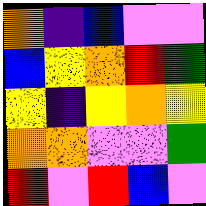[["orange", "indigo", "blue", "violet", "violet"], ["blue", "yellow", "orange", "red", "green"], ["yellow", "indigo", "yellow", "orange", "yellow"], ["orange", "orange", "violet", "violet", "green"], ["red", "violet", "red", "blue", "violet"]]